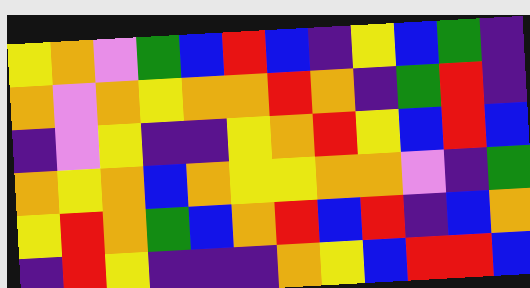[["yellow", "orange", "violet", "green", "blue", "red", "blue", "indigo", "yellow", "blue", "green", "indigo"], ["orange", "violet", "orange", "yellow", "orange", "orange", "red", "orange", "indigo", "green", "red", "indigo"], ["indigo", "violet", "yellow", "indigo", "indigo", "yellow", "orange", "red", "yellow", "blue", "red", "blue"], ["orange", "yellow", "orange", "blue", "orange", "yellow", "yellow", "orange", "orange", "violet", "indigo", "green"], ["yellow", "red", "orange", "green", "blue", "orange", "red", "blue", "red", "indigo", "blue", "orange"], ["indigo", "red", "yellow", "indigo", "indigo", "indigo", "orange", "yellow", "blue", "red", "red", "blue"]]